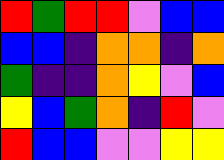[["red", "green", "red", "red", "violet", "blue", "blue"], ["blue", "blue", "indigo", "orange", "orange", "indigo", "orange"], ["green", "indigo", "indigo", "orange", "yellow", "violet", "blue"], ["yellow", "blue", "green", "orange", "indigo", "red", "violet"], ["red", "blue", "blue", "violet", "violet", "yellow", "yellow"]]